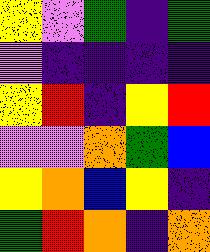[["yellow", "violet", "green", "indigo", "green"], ["violet", "indigo", "indigo", "indigo", "indigo"], ["yellow", "red", "indigo", "yellow", "red"], ["violet", "violet", "orange", "green", "blue"], ["yellow", "orange", "blue", "yellow", "indigo"], ["green", "red", "orange", "indigo", "orange"]]